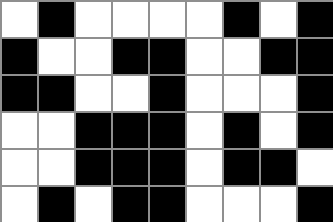[["white", "black", "white", "white", "white", "white", "black", "white", "black"], ["black", "white", "white", "black", "black", "white", "white", "black", "black"], ["black", "black", "white", "white", "black", "white", "white", "white", "black"], ["white", "white", "black", "black", "black", "white", "black", "white", "black"], ["white", "white", "black", "black", "black", "white", "black", "black", "white"], ["white", "black", "white", "black", "black", "white", "white", "white", "black"]]